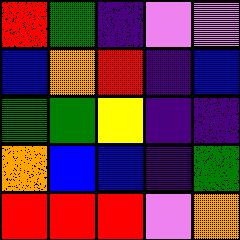[["red", "green", "indigo", "violet", "violet"], ["blue", "orange", "red", "indigo", "blue"], ["green", "green", "yellow", "indigo", "indigo"], ["orange", "blue", "blue", "indigo", "green"], ["red", "red", "red", "violet", "orange"]]